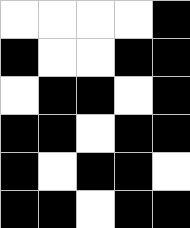[["white", "white", "white", "white", "black"], ["black", "white", "white", "black", "black"], ["white", "black", "black", "white", "black"], ["black", "black", "white", "black", "black"], ["black", "white", "black", "black", "white"], ["black", "black", "white", "black", "black"]]